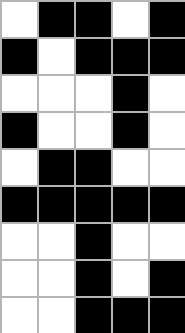[["white", "black", "black", "white", "black"], ["black", "white", "black", "black", "black"], ["white", "white", "white", "black", "white"], ["black", "white", "white", "black", "white"], ["white", "black", "black", "white", "white"], ["black", "black", "black", "black", "black"], ["white", "white", "black", "white", "white"], ["white", "white", "black", "white", "black"], ["white", "white", "black", "black", "black"]]